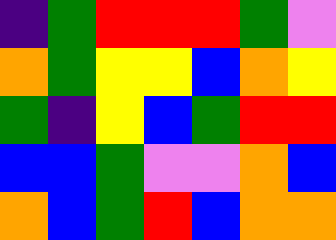[["indigo", "green", "red", "red", "red", "green", "violet"], ["orange", "green", "yellow", "yellow", "blue", "orange", "yellow"], ["green", "indigo", "yellow", "blue", "green", "red", "red"], ["blue", "blue", "green", "violet", "violet", "orange", "blue"], ["orange", "blue", "green", "red", "blue", "orange", "orange"]]